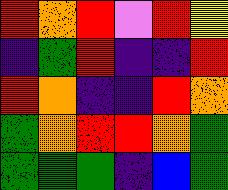[["red", "orange", "red", "violet", "red", "yellow"], ["indigo", "green", "red", "indigo", "indigo", "red"], ["red", "orange", "indigo", "indigo", "red", "orange"], ["green", "orange", "red", "red", "orange", "green"], ["green", "green", "green", "indigo", "blue", "green"]]